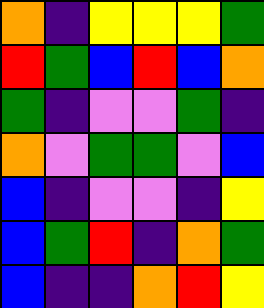[["orange", "indigo", "yellow", "yellow", "yellow", "green"], ["red", "green", "blue", "red", "blue", "orange"], ["green", "indigo", "violet", "violet", "green", "indigo"], ["orange", "violet", "green", "green", "violet", "blue"], ["blue", "indigo", "violet", "violet", "indigo", "yellow"], ["blue", "green", "red", "indigo", "orange", "green"], ["blue", "indigo", "indigo", "orange", "red", "yellow"]]